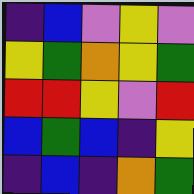[["indigo", "blue", "violet", "yellow", "violet"], ["yellow", "green", "orange", "yellow", "green"], ["red", "red", "yellow", "violet", "red"], ["blue", "green", "blue", "indigo", "yellow"], ["indigo", "blue", "indigo", "orange", "green"]]